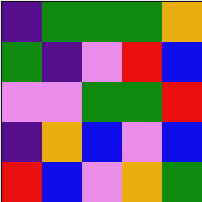[["indigo", "green", "green", "green", "orange"], ["green", "indigo", "violet", "red", "blue"], ["violet", "violet", "green", "green", "red"], ["indigo", "orange", "blue", "violet", "blue"], ["red", "blue", "violet", "orange", "green"]]